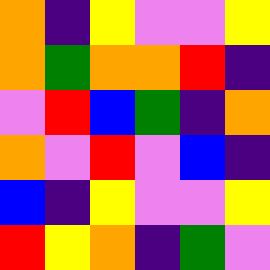[["orange", "indigo", "yellow", "violet", "violet", "yellow"], ["orange", "green", "orange", "orange", "red", "indigo"], ["violet", "red", "blue", "green", "indigo", "orange"], ["orange", "violet", "red", "violet", "blue", "indigo"], ["blue", "indigo", "yellow", "violet", "violet", "yellow"], ["red", "yellow", "orange", "indigo", "green", "violet"]]